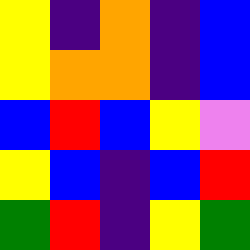[["yellow", "indigo", "orange", "indigo", "blue"], ["yellow", "orange", "orange", "indigo", "blue"], ["blue", "red", "blue", "yellow", "violet"], ["yellow", "blue", "indigo", "blue", "red"], ["green", "red", "indigo", "yellow", "green"]]